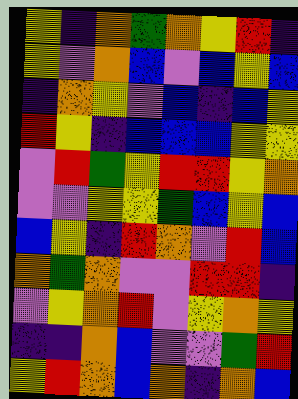[["yellow", "indigo", "orange", "green", "orange", "yellow", "red", "indigo"], ["yellow", "violet", "orange", "blue", "violet", "blue", "yellow", "blue"], ["indigo", "orange", "yellow", "violet", "blue", "indigo", "blue", "yellow"], ["red", "yellow", "indigo", "blue", "blue", "blue", "yellow", "yellow"], ["violet", "red", "green", "yellow", "red", "red", "yellow", "orange"], ["violet", "violet", "yellow", "yellow", "green", "blue", "yellow", "blue"], ["blue", "yellow", "indigo", "red", "orange", "violet", "red", "blue"], ["orange", "green", "orange", "violet", "violet", "red", "red", "indigo"], ["violet", "yellow", "orange", "red", "violet", "yellow", "orange", "yellow"], ["indigo", "indigo", "orange", "blue", "violet", "violet", "green", "red"], ["yellow", "red", "orange", "blue", "orange", "indigo", "orange", "blue"]]